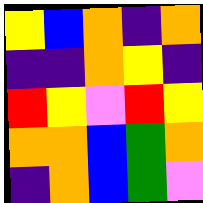[["yellow", "blue", "orange", "indigo", "orange"], ["indigo", "indigo", "orange", "yellow", "indigo"], ["red", "yellow", "violet", "red", "yellow"], ["orange", "orange", "blue", "green", "orange"], ["indigo", "orange", "blue", "green", "violet"]]